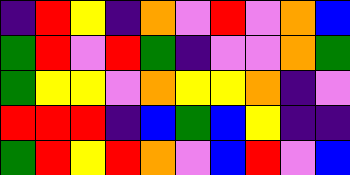[["indigo", "red", "yellow", "indigo", "orange", "violet", "red", "violet", "orange", "blue"], ["green", "red", "violet", "red", "green", "indigo", "violet", "violet", "orange", "green"], ["green", "yellow", "yellow", "violet", "orange", "yellow", "yellow", "orange", "indigo", "violet"], ["red", "red", "red", "indigo", "blue", "green", "blue", "yellow", "indigo", "indigo"], ["green", "red", "yellow", "red", "orange", "violet", "blue", "red", "violet", "blue"]]